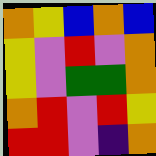[["orange", "yellow", "blue", "orange", "blue"], ["yellow", "violet", "red", "violet", "orange"], ["yellow", "violet", "green", "green", "orange"], ["orange", "red", "violet", "red", "yellow"], ["red", "red", "violet", "indigo", "orange"]]